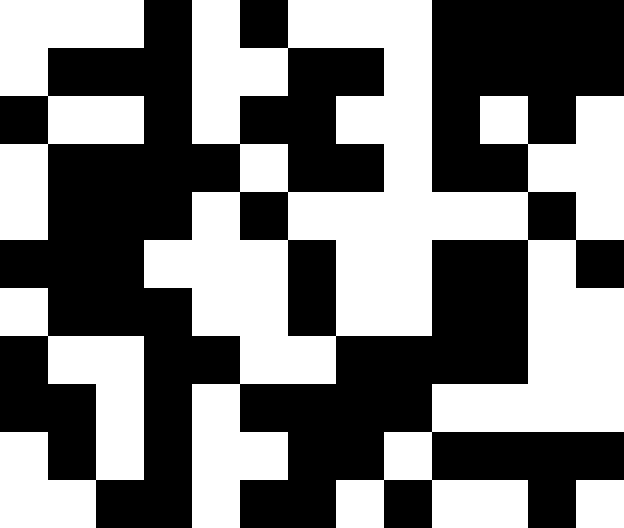[["white", "white", "white", "black", "white", "black", "white", "white", "white", "black", "black", "black", "black"], ["white", "black", "black", "black", "white", "white", "black", "black", "white", "black", "black", "black", "black"], ["black", "white", "white", "black", "white", "black", "black", "white", "white", "black", "white", "black", "white"], ["white", "black", "black", "black", "black", "white", "black", "black", "white", "black", "black", "white", "white"], ["white", "black", "black", "black", "white", "black", "white", "white", "white", "white", "white", "black", "white"], ["black", "black", "black", "white", "white", "white", "black", "white", "white", "black", "black", "white", "black"], ["white", "black", "black", "black", "white", "white", "black", "white", "white", "black", "black", "white", "white"], ["black", "white", "white", "black", "black", "white", "white", "black", "black", "black", "black", "white", "white"], ["black", "black", "white", "black", "white", "black", "black", "black", "black", "white", "white", "white", "white"], ["white", "black", "white", "black", "white", "white", "black", "black", "white", "black", "black", "black", "black"], ["white", "white", "black", "black", "white", "black", "black", "white", "black", "white", "white", "black", "white"]]